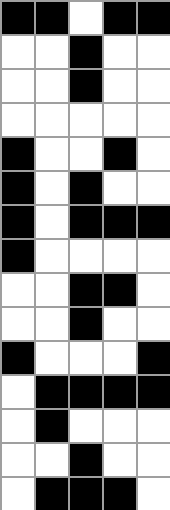[["black", "black", "white", "black", "black"], ["white", "white", "black", "white", "white"], ["white", "white", "black", "white", "white"], ["white", "white", "white", "white", "white"], ["black", "white", "white", "black", "white"], ["black", "white", "black", "white", "white"], ["black", "white", "black", "black", "black"], ["black", "white", "white", "white", "white"], ["white", "white", "black", "black", "white"], ["white", "white", "black", "white", "white"], ["black", "white", "white", "white", "black"], ["white", "black", "black", "black", "black"], ["white", "black", "white", "white", "white"], ["white", "white", "black", "white", "white"], ["white", "black", "black", "black", "white"]]